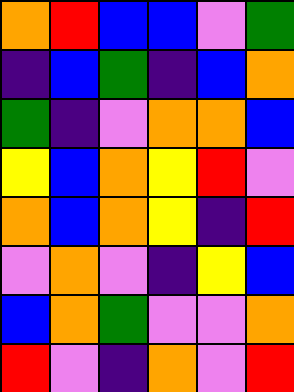[["orange", "red", "blue", "blue", "violet", "green"], ["indigo", "blue", "green", "indigo", "blue", "orange"], ["green", "indigo", "violet", "orange", "orange", "blue"], ["yellow", "blue", "orange", "yellow", "red", "violet"], ["orange", "blue", "orange", "yellow", "indigo", "red"], ["violet", "orange", "violet", "indigo", "yellow", "blue"], ["blue", "orange", "green", "violet", "violet", "orange"], ["red", "violet", "indigo", "orange", "violet", "red"]]